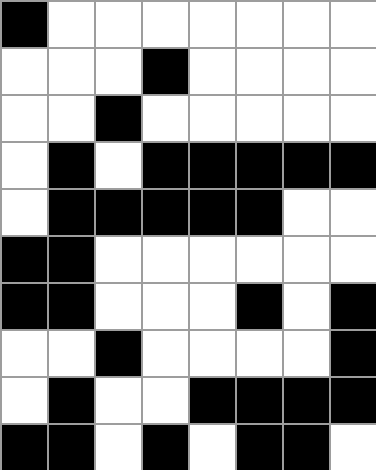[["black", "white", "white", "white", "white", "white", "white", "white"], ["white", "white", "white", "black", "white", "white", "white", "white"], ["white", "white", "black", "white", "white", "white", "white", "white"], ["white", "black", "white", "black", "black", "black", "black", "black"], ["white", "black", "black", "black", "black", "black", "white", "white"], ["black", "black", "white", "white", "white", "white", "white", "white"], ["black", "black", "white", "white", "white", "black", "white", "black"], ["white", "white", "black", "white", "white", "white", "white", "black"], ["white", "black", "white", "white", "black", "black", "black", "black"], ["black", "black", "white", "black", "white", "black", "black", "white"]]